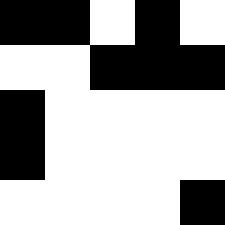[["black", "black", "white", "black", "white"], ["white", "white", "black", "black", "black"], ["black", "white", "white", "white", "white"], ["black", "white", "white", "white", "white"], ["white", "white", "white", "white", "black"]]